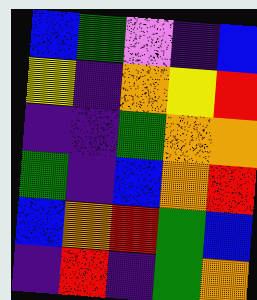[["blue", "green", "violet", "indigo", "blue"], ["yellow", "indigo", "orange", "yellow", "red"], ["indigo", "indigo", "green", "orange", "orange"], ["green", "indigo", "blue", "orange", "red"], ["blue", "orange", "red", "green", "blue"], ["indigo", "red", "indigo", "green", "orange"]]